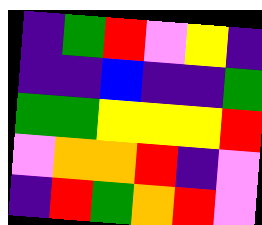[["indigo", "green", "red", "violet", "yellow", "indigo"], ["indigo", "indigo", "blue", "indigo", "indigo", "green"], ["green", "green", "yellow", "yellow", "yellow", "red"], ["violet", "orange", "orange", "red", "indigo", "violet"], ["indigo", "red", "green", "orange", "red", "violet"]]